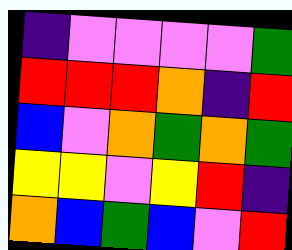[["indigo", "violet", "violet", "violet", "violet", "green"], ["red", "red", "red", "orange", "indigo", "red"], ["blue", "violet", "orange", "green", "orange", "green"], ["yellow", "yellow", "violet", "yellow", "red", "indigo"], ["orange", "blue", "green", "blue", "violet", "red"]]